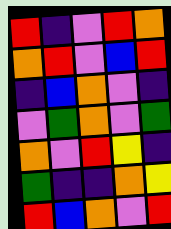[["red", "indigo", "violet", "red", "orange"], ["orange", "red", "violet", "blue", "red"], ["indigo", "blue", "orange", "violet", "indigo"], ["violet", "green", "orange", "violet", "green"], ["orange", "violet", "red", "yellow", "indigo"], ["green", "indigo", "indigo", "orange", "yellow"], ["red", "blue", "orange", "violet", "red"]]